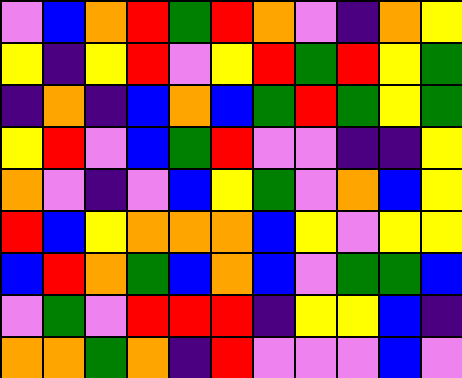[["violet", "blue", "orange", "red", "green", "red", "orange", "violet", "indigo", "orange", "yellow"], ["yellow", "indigo", "yellow", "red", "violet", "yellow", "red", "green", "red", "yellow", "green"], ["indigo", "orange", "indigo", "blue", "orange", "blue", "green", "red", "green", "yellow", "green"], ["yellow", "red", "violet", "blue", "green", "red", "violet", "violet", "indigo", "indigo", "yellow"], ["orange", "violet", "indigo", "violet", "blue", "yellow", "green", "violet", "orange", "blue", "yellow"], ["red", "blue", "yellow", "orange", "orange", "orange", "blue", "yellow", "violet", "yellow", "yellow"], ["blue", "red", "orange", "green", "blue", "orange", "blue", "violet", "green", "green", "blue"], ["violet", "green", "violet", "red", "red", "red", "indigo", "yellow", "yellow", "blue", "indigo"], ["orange", "orange", "green", "orange", "indigo", "red", "violet", "violet", "violet", "blue", "violet"]]